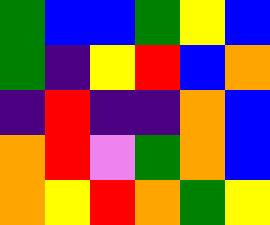[["green", "blue", "blue", "green", "yellow", "blue"], ["green", "indigo", "yellow", "red", "blue", "orange"], ["indigo", "red", "indigo", "indigo", "orange", "blue"], ["orange", "red", "violet", "green", "orange", "blue"], ["orange", "yellow", "red", "orange", "green", "yellow"]]